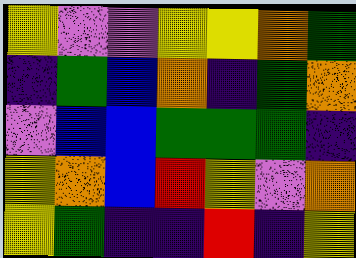[["yellow", "violet", "violet", "yellow", "yellow", "orange", "green"], ["indigo", "green", "blue", "orange", "indigo", "green", "orange"], ["violet", "blue", "blue", "green", "green", "green", "indigo"], ["yellow", "orange", "blue", "red", "yellow", "violet", "orange"], ["yellow", "green", "indigo", "indigo", "red", "indigo", "yellow"]]